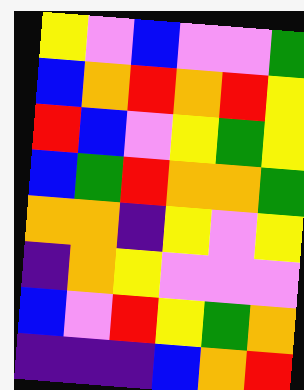[["yellow", "violet", "blue", "violet", "violet", "green"], ["blue", "orange", "red", "orange", "red", "yellow"], ["red", "blue", "violet", "yellow", "green", "yellow"], ["blue", "green", "red", "orange", "orange", "green"], ["orange", "orange", "indigo", "yellow", "violet", "yellow"], ["indigo", "orange", "yellow", "violet", "violet", "violet"], ["blue", "violet", "red", "yellow", "green", "orange"], ["indigo", "indigo", "indigo", "blue", "orange", "red"]]